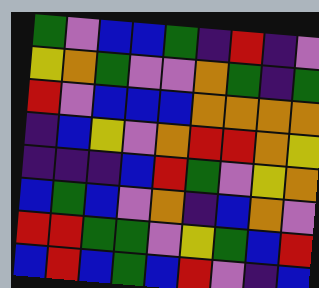[["green", "violet", "blue", "blue", "green", "indigo", "red", "indigo", "violet"], ["yellow", "orange", "green", "violet", "violet", "orange", "green", "indigo", "green"], ["red", "violet", "blue", "blue", "blue", "orange", "orange", "orange", "orange"], ["indigo", "blue", "yellow", "violet", "orange", "red", "red", "orange", "yellow"], ["indigo", "indigo", "indigo", "blue", "red", "green", "violet", "yellow", "orange"], ["blue", "green", "blue", "violet", "orange", "indigo", "blue", "orange", "violet"], ["red", "red", "green", "green", "violet", "yellow", "green", "blue", "red"], ["blue", "red", "blue", "green", "blue", "red", "violet", "indigo", "blue"]]